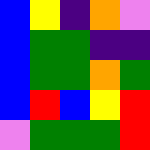[["blue", "yellow", "indigo", "orange", "violet"], ["blue", "green", "green", "indigo", "indigo"], ["blue", "green", "green", "orange", "green"], ["blue", "red", "blue", "yellow", "red"], ["violet", "green", "green", "green", "red"]]